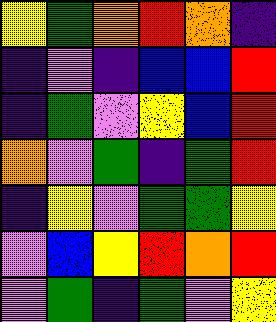[["yellow", "green", "orange", "red", "orange", "indigo"], ["indigo", "violet", "indigo", "blue", "blue", "red"], ["indigo", "green", "violet", "yellow", "blue", "red"], ["orange", "violet", "green", "indigo", "green", "red"], ["indigo", "yellow", "violet", "green", "green", "yellow"], ["violet", "blue", "yellow", "red", "orange", "red"], ["violet", "green", "indigo", "green", "violet", "yellow"]]